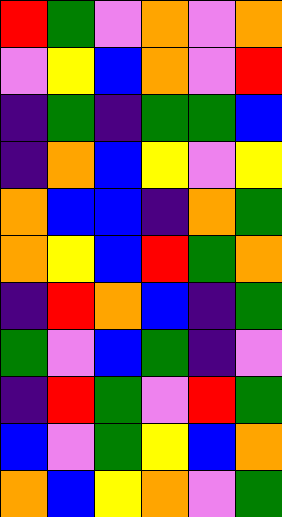[["red", "green", "violet", "orange", "violet", "orange"], ["violet", "yellow", "blue", "orange", "violet", "red"], ["indigo", "green", "indigo", "green", "green", "blue"], ["indigo", "orange", "blue", "yellow", "violet", "yellow"], ["orange", "blue", "blue", "indigo", "orange", "green"], ["orange", "yellow", "blue", "red", "green", "orange"], ["indigo", "red", "orange", "blue", "indigo", "green"], ["green", "violet", "blue", "green", "indigo", "violet"], ["indigo", "red", "green", "violet", "red", "green"], ["blue", "violet", "green", "yellow", "blue", "orange"], ["orange", "blue", "yellow", "orange", "violet", "green"]]